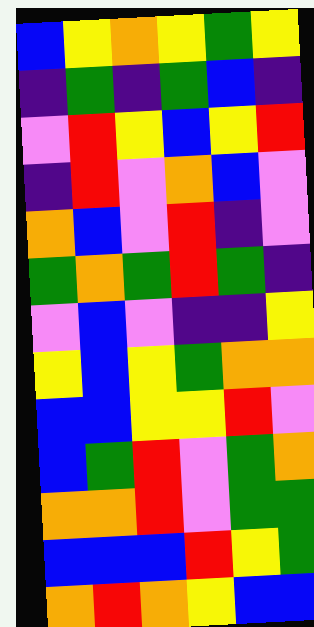[["blue", "yellow", "orange", "yellow", "green", "yellow"], ["indigo", "green", "indigo", "green", "blue", "indigo"], ["violet", "red", "yellow", "blue", "yellow", "red"], ["indigo", "red", "violet", "orange", "blue", "violet"], ["orange", "blue", "violet", "red", "indigo", "violet"], ["green", "orange", "green", "red", "green", "indigo"], ["violet", "blue", "violet", "indigo", "indigo", "yellow"], ["yellow", "blue", "yellow", "green", "orange", "orange"], ["blue", "blue", "yellow", "yellow", "red", "violet"], ["blue", "green", "red", "violet", "green", "orange"], ["orange", "orange", "red", "violet", "green", "green"], ["blue", "blue", "blue", "red", "yellow", "green"], ["orange", "red", "orange", "yellow", "blue", "blue"]]